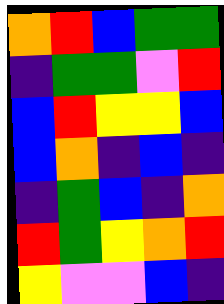[["orange", "red", "blue", "green", "green"], ["indigo", "green", "green", "violet", "red"], ["blue", "red", "yellow", "yellow", "blue"], ["blue", "orange", "indigo", "blue", "indigo"], ["indigo", "green", "blue", "indigo", "orange"], ["red", "green", "yellow", "orange", "red"], ["yellow", "violet", "violet", "blue", "indigo"]]